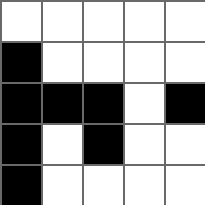[["white", "white", "white", "white", "white"], ["black", "white", "white", "white", "white"], ["black", "black", "black", "white", "black"], ["black", "white", "black", "white", "white"], ["black", "white", "white", "white", "white"]]